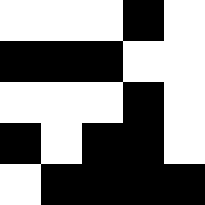[["white", "white", "white", "black", "white"], ["black", "black", "black", "white", "white"], ["white", "white", "white", "black", "white"], ["black", "white", "black", "black", "white"], ["white", "black", "black", "black", "black"]]